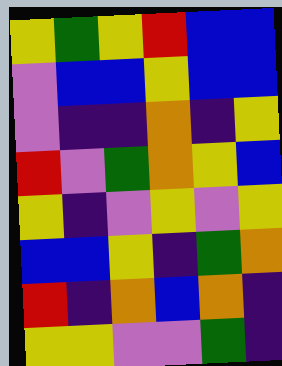[["yellow", "green", "yellow", "red", "blue", "blue"], ["violet", "blue", "blue", "yellow", "blue", "blue"], ["violet", "indigo", "indigo", "orange", "indigo", "yellow"], ["red", "violet", "green", "orange", "yellow", "blue"], ["yellow", "indigo", "violet", "yellow", "violet", "yellow"], ["blue", "blue", "yellow", "indigo", "green", "orange"], ["red", "indigo", "orange", "blue", "orange", "indigo"], ["yellow", "yellow", "violet", "violet", "green", "indigo"]]